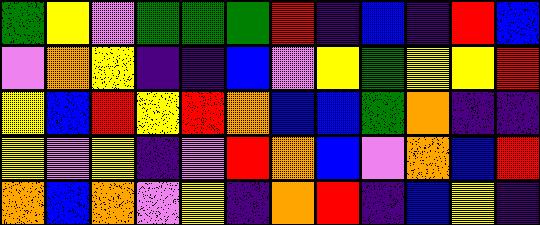[["green", "yellow", "violet", "green", "green", "green", "red", "indigo", "blue", "indigo", "red", "blue"], ["violet", "orange", "yellow", "indigo", "indigo", "blue", "violet", "yellow", "green", "yellow", "yellow", "red"], ["yellow", "blue", "red", "yellow", "red", "orange", "blue", "blue", "green", "orange", "indigo", "indigo"], ["yellow", "violet", "yellow", "indigo", "violet", "red", "orange", "blue", "violet", "orange", "blue", "red"], ["orange", "blue", "orange", "violet", "yellow", "indigo", "orange", "red", "indigo", "blue", "yellow", "indigo"]]